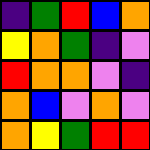[["indigo", "green", "red", "blue", "orange"], ["yellow", "orange", "green", "indigo", "violet"], ["red", "orange", "orange", "violet", "indigo"], ["orange", "blue", "violet", "orange", "violet"], ["orange", "yellow", "green", "red", "red"]]